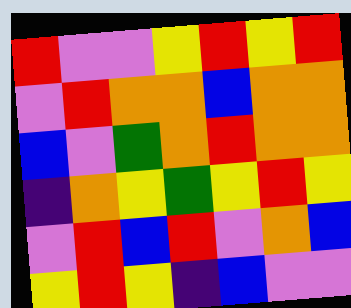[["red", "violet", "violet", "yellow", "red", "yellow", "red"], ["violet", "red", "orange", "orange", "blue", "orange", "orange"], ["blue", "violet", "green", "orange", "red", "orange", "orange"], ["indigo", "orange", "yellow", "green", "yellow", "red", "yellow"], ["violet", "red", "blue", "red", "violet", "orange", "blue"], ["yellow", "red", "yellow", "indigo", "blue", "violet", "violet"]]